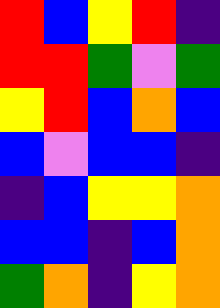[["red", "blue", "yellow", "red", "indigo"], ["red", "red", "green", "violet", "green"], ["yellow", "red", "blue", "orange", "blue"], ["blue", "violet", "blue", "blue", "indigo"], ["indigo", "blue", "yellow", "yellow", "orange"], ["blue", "blue", "indigo", "blue", "orange"], ["green", "orange", "indigo", "yellow", "orange"]]